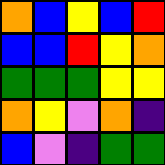[["orange", "blue", "yellow", "blue", "red"], ["blue", "blue", "red", "yellow", "orange"], ["green", "green", "green", "yellow", "yellow"], ["orange", "yellow", "violet", "orange", "indigo"], ["blue", "violet", "indigo", "green", "green"]]